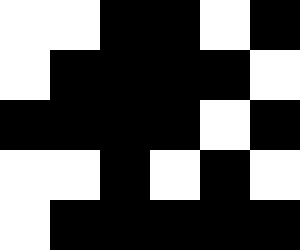[["white", "white", "black", "black", "white", "black"], ["white", "black", "black", "black", "black", "white"], ["black", "black", "black", "black", "white", "black"], ["white", "white", "black", "white", "black", "white"], ["white", "black", "black", "black", "black", "black"]]